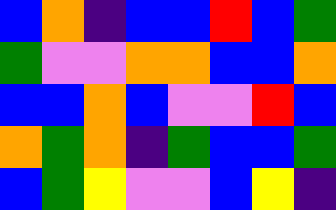[["blue", "orange", "indigo", "blue", "blue", "red", "blue", "green"], ["green", "violet", "violet", "orange", "orange", "blue", "blue", "orange"], ["blue", "blue", "orange", "blue", "violet", "violet", "red", "blue"], ["orange", "green", "orange", "indigo", "green", "blue", "blue", "green"], ["blue", "green", "yellow", "violet", "violet", "blue", "yellow", "indigo"]]